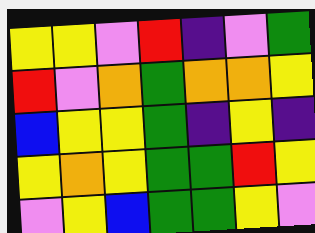[["yellow", "yellow", "violet", "red", "indigo", "violet", "green"], ["red", "violet", "orange", "green", "orange", "orange", "yellow"], ["blue", "yellow", "yellow", "green", "indigo", "yellow", "indigo"], ["yellow", "orange", "yellow", "green", "green", "red", "yellow"], ["violet", "yellow", "blue", "green", "green", "yellow", "violet"]]